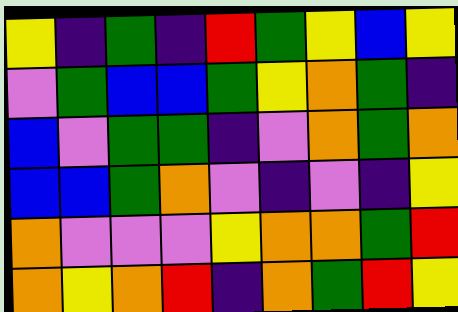[["yellow", "indigo", "green", "indigo", "red", "green", "yellow", "blue", "yellow"], ["violet", "green", "blue", "blue", "green", "yellow", "orange", "green", "indigo"], ["blue", "violet", "green", "green", "indigo", "violet", "orange", "green", "orange"], ["blue", "blue", "green", "orange", "violet", "indigo", "violet", "indigo", "yellow"], ["orange", "violet", "violet", "violet", "yellow", "orange", "orange", "green", "red"], ["orange", "yellow", "orange", "red", "indigo", "orange", "green", "red", "yellow"]]